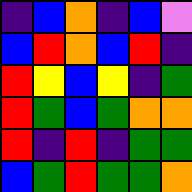[["indigo", "blue", "orange", "indigo", "blue", "violet"], ["blue", "red", "orange", "blue", "red", "indigo"], ["red", "yellow", "blue", "yellow", "indigo", "green"], ["red", "green", "blue", "green", "orange", "orange"], ["red", "indigo", "red", "indigo", "green", "green"], ["blue", "green", "red", "green", "green", "orange"]]